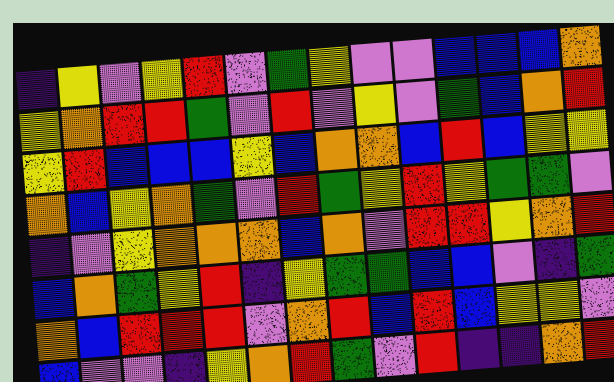[["indigo", "yellow", "violet", "yellow", "red", "violet", "green", "yellow", "violet", "violet", "blue", "blue", "blue", "orange"], ["yellow", "orange", "red", "red", "green", "violet", "red", "violet", "yellow", "violet", "green", "blue", "orange", "red"], ["yellow", "red", "blue", "blue", "blue", "yellow", "blue", "orange", "orange", "blue", "red", "blue", "yellow", "yellow"], ["orange", "blue", "yellow", "orange", "green", "violet", "red", "green", "yellow", "red", "yellow", "green", "green", "violet"], ["indigo", "violet", "yellow", "orange", "orange", "orange", "blue", "orange", "violet", "red", "red", "yellow", "orange", "red"], ["blue", "orange", "green", "yellow", "red", "indigo", "yellow", "green", "green", "blue", "blue", "violet", "indigo", "green"], ["orange", "blue", "red", "red", "red", "violet", "orange", "red", "blue", "red", "blue", "yellow", "yellow", "violet"], ["blue", "violet", "violet", "indigo", "yellow", "orange", "red", "green", "violet", "red", "indigo", "indigo", "orange", "red"]]